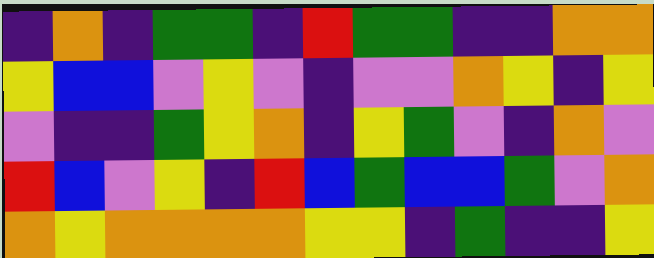[["indigo", "orange", "indigo", "green", "green", "indigo", "red", "green", "green", "indigo", "indigo", "orange", "orange"], ["yellow", "blue", "blue", "violet", "yellow", "violet", "indigo", "violet", "violet", "orange", "yellow", "indigo", "yellow"], ["violet", "indigo", "indigo", "green", "yellow", "orange", "indigo", "yellow", "green", "violet", "indigo", "orange", "violet"], ["red", "blue", "violet", "yellow", "indigo", "red", "blue", "green", "blue", "blue", "green", "violet", "orange"], ["orange", "yellow", "orange", "orange", "orange", "orange", "yellow", "yellow", "indigo", "green", "indigo", "indigo", "yellow"]]